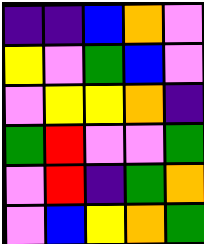[["indigo", "indigo", "blue", "orange", "violet"], ["yellow", "violet", "green", "blue", "violet"], ["violet", "yellow", "yellow", "orange", "indigo"], ["green", "red", "violet", "violet", "green"], ["violet", "red", "indigo", "green", "orange"], ["violet", "blue", "yellow", "orange", "green"]]